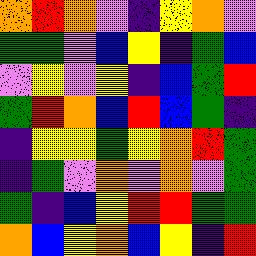[["orange", "red", "orange", "violet", "indigo", "yellow", "orange", "violet"], ["green", "green", "violet", "blue", "yellow", "indigo", "green", "blue"], ["violet", "yellow", "violet", "yellow", "indigo", "blue", "green", "red"], ["green", "red", "orange", "blue", "red", "blue", "green", "indigo"], ["indigo", "yellow", "yellow", "green", "yellow", "orange", "red", "green"], ["indigo", "green", "violet", "orange", "violet", "orange", "violet", "green"], ["green", "indigo", "blue", "yellow", "red", "red", "green", "green"], ["orange", "blue", "yellow", "orange", "blue", "yellow", "indigo", "red"]]